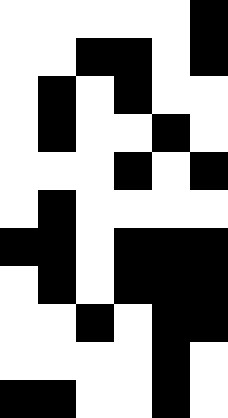[["white", "white", "white", "white", "white", "black"], ["white", "white", "black", "black", "white", "black"], ["white", "black", "white", "black", "white", "white"], ["white", "black", "white", "white", "black", "white"], ["white", "white", "white", "black", "white", "black"], ["white", "black", "white", "white", "white", "white"], ["black", "black", "white", "black", "black", "black"], ["white", "black", "white", "black", "black", "black"], ["white", "white", "black", "white", "black", "black"], ["white", "white", "white", "white", "black", "white"], ["black", "black", "white", "white", "black", "white"]]